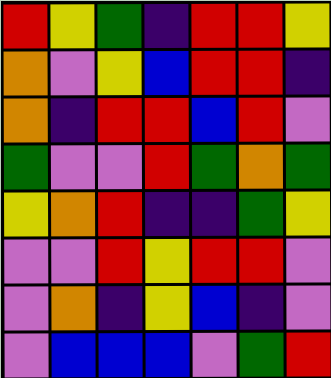[["red", "yellow", "green", "indigo", "red", "red", "yellow"], ["orange", "violet", "yellow", "blue", "red", "red", "indigo"], ["orange", "indigo", "red", "red", "blue", "red", "violet"], ["green", "violet", "violet", "red", "green", "orange", "green"], ["yellow", "orange", "red", "indigo", "indigo", "green", "yellow"], ["violet", "violet", "red", "yellow", "red", "red", "violet"], ["violet", "orange", "indigo", "yellow", "blue", "indigo", "violet"], ["violet", "blue", "blue", "blue", "violet", "green", "red"]]